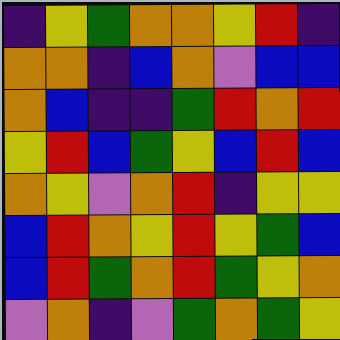[["indigo", "yellow", "green", "orange", "orange", "yellow", "red", "indigo"], ["orange", "orange", "indigo", "blue", "orange", "violet", "blue", "blue"], ["orange", "blue", "indigo", "indigo", "green", "red", "orange", "red"], ["yellow", "red", "blue", "green", "yellow", "blue", "red", "blue"], ["orange", "yellow", "violet", "orange", "red", "indigo", "yellow", "yellow"], ["blue", "red", "orange", "yellow", "red", "yellow", "green", "blue"], ["blue", "red", "green", "orange", "red", "green", "yellow", "orange"], ["violet", "orange", "indigo", "violet", "green", "orange", "green", "yellow"]]